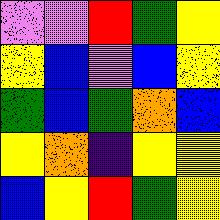[["violet", "violet", "red", "green", "yellow"], ["yellow", "blue", "violet", "blue", "yellow"], ["green", "blue", "green", "orange", "blue"], ["yellow", "orange", "indigo", "yellow", "yellow"], ["blue", "yellow", "red", "green", "yellow"]]